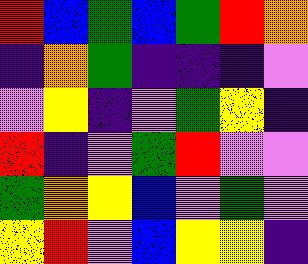[["red", "blue", "green", "blue", "green", "red", "orange"], ["indigo", "orange", "green", "indigo", "indigo", "indigo", "violet"], ["violet", "yellow", "indigo", "violet", "green", "yellow", "indigo"], ["red", "indigo", "violet", "green", "red", "violet", "violet"], ["green", "orange", "yellow", "blue", "violet", "green", "violet"], ["yellow", "red", "violet", "blue", "yellow", "yellow", "indigo"]]